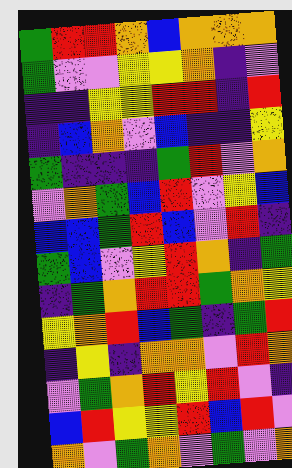[["green", "red", "red", "orange", "blue", "orange", "orange", "orange"], ["green", "violet", "violet", "yellow", "yellow", "orange", "indigo", "violet"], ["indigo", "indigo", "yellow", "yellow", "red", "red", "indigo", "red"], ["indigo", "blue", "orange", "violet", "blue", "indigo", "indigo", "yellow"], ["green", "indigo", "indigo", "indigo", "green", "red", "violet", "orange"], ["violet", "orange", "green", "blue", "red", "violet", "yellow", "blue"], ["blue", "blue", "green", "red", "blue", "violet", "red", "indigo"], ["green", "blue", "violet", "yellow", "red", "orange", "indigo", "green"], ["indigo", "green", "orange", "red", "red", "green", "orange", "yellow"], ["yellow", "orange", "red", "blue", "green", "indigo", "green", "red"], ["indigo", "yellow", "indigo", "orange", "orange", "violet", "red", "orange"], ["violet", "green", "orange", "red", "yellow", "red", "violet", "indigo"], ["blue", "red", "yellow", "yellow", "red", "blue", "red", "violet"], ["orange", "violet", "green", "orange", "violet", "green", "violet", "orange"]]